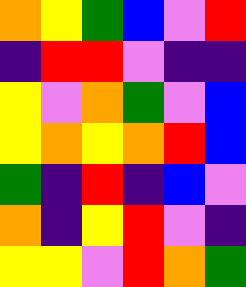[["orange", "yellow", "green", "blue", "violet", "red"], ["indigo", "red", "red", "violet", "indigo", "indigo"], ["yellow", "violet", "orange", "green", "violet", "blue"], ["yellow", "orange", "yellow", "orange", "red", "blue"], ["green", "indigo", "red", "indigo", "blue", "violet"], ["orange", "indigo", "yellow", "red", "violet", "indigo"], ["yellow", "yellow", "violet", "red", "orange", "green"]]